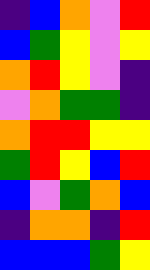[["indigo", "blue", "orange", "violet", "red"], ["blue", "green", "yellow", "violet", "yellow"], ["orange", "red", "yellow", "violet", "indigo"], ["violet", "orange", "green", "green", "indigo"], ["orange", "red", "red", "yellow", "yellow"], ["green", "red", "yellow", "blue", "red"], ["blue", "violet", "green", "orange", "blue"], ["indigo", "orange", "orange", "indigo", "red"], ["blue", "blue", "blue", "green", "yellow"]]